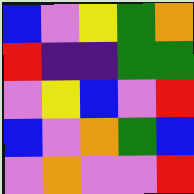[["blue", "violet", "yellow", "green", "orange"], ["red", "indigo", "indigo", "green", "green"], ["violet", "yellow", "blue", "violet", "red"], ["blue", "violet", "orange", "green", "blue"], ["violet", "orange", "violet", "violet", "red"]]